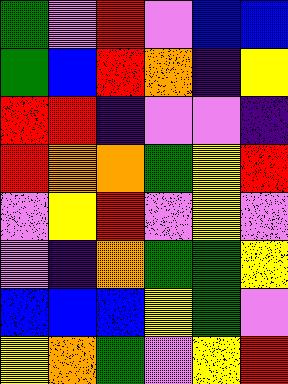[["green", "violet", "red", "violet", "blue", "blue"], ["green", "blue", "red", "orange", "indigo", "yellow"], ["red", "red", "indigo", "violet", "violet", "indigo"], ["red", "orange", "orange", "green", "yellow", "red"], ["violet", "yellow", "red", "violet", "yellow", "violet"], ["violet", "indigo", "orange", "green", "green", "yellow"], ["blue", "blue", "blue", "yellow", "green", "violet"], ["yellow", "orange", "green", "violet", "yellow", "red"]]